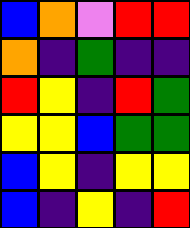[["blue", "orange", "violet", "red", "red"], ["orange", "indigo", "green", "indigo", "indigo"], ["red", "yellow", "indigo", "red", "green"], ["yellow", "yellow", "blue", "green", "green"], ["blue", "yellow", "indigo", "yellow", "yellow"], ["blue", "indigo", "yellow", "indigo", "red"]]